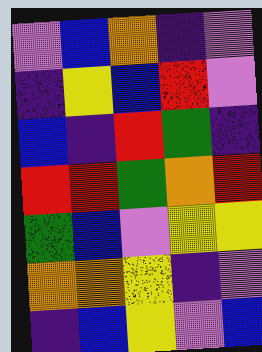[["violet", "blue", "orange", "indigo", "violet"], ["indigo", "yellow", "blue", "red", "violet"], ["blue", "indigo", "red", "green", "indigo"], ["red", "red", "green", "orange", "red"], ["green", "blue", "violet", "yellow", "yellow"], ["orange", "orange", "yellow", "indigo", "violet"], ["indigo", "blue", "yellow", "violet", "blue"]]